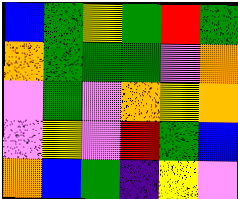[["blue", "green", "yellow", "green", "red", "green"], ["orange", "green", "green", "green", "violet", "orange"], ["violet", "green", "violet", "orange", "yellow", "orange"], ["violet", "yellow", "violet", "red", "green", "blue"], ["orange", "blue", "green", "indigo", "yellow", "violet"]]